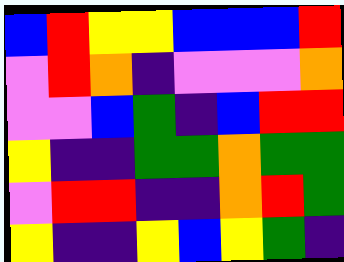[["blue", "red", "yellow", "yellow", "blue", "blue", "blue", "red"], ["violet", "red", "orange", "indigo", "violet", "violet", "violet", "orange"], ["violet", "violet", "blue", "green", "indigo", "blue", "red", "red"], ["yellow", "indigo", "indigo", "green", "green", "orange", "green", "green"], ["violet", "red", "red", "indigo", "indigo", "orange", "red", "green"], ["yellow", "indigo", "indigo", "yellow", "blue", "yellow", "green", "indigo"]]